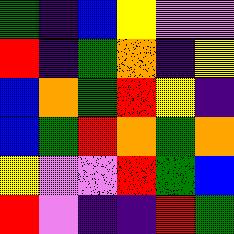[["green", "indigo", "blue", "yellow", "violet", "violet"], ["red", "indigo", "green", "orange", "indigo", "yellow"], ["blue", "orange", "green", "red", "yellow", "indigo"], ["blue", "green", "red", "orange", "green", "orange"], ["yellow", "violet", "violet", "red", "green", "blue"], ["red", "violet", "indigo", "indigo", "red", "green"]]